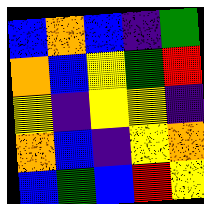[["blue", "orange", "blue", "indigo", "green"], ["orange", "blue", "yellow", "green", "red"], ["yellow", "indigo", "yellow", "yellow", "indigo"], ["orange", "blue", "indigo", "yellow", "orange"], ["blue", "green", "blue", "red", "yellow"]]